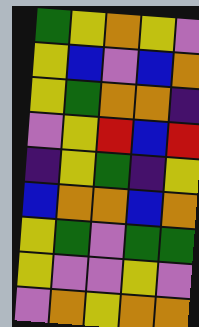[["green", "yellow", "orange", "yellow", "violet"], ["yellow", "blue", "violet", "blue", "orange"], ["yellow", "green", "orange", "orange", "indigo"], ["violet", "yellow", "red", "blue", "red"], ["indigo", "yellow", "green", "indigo", "yellow"], ["blue", "orange", "orange", "blue", "orange"], ["yellow", "green", "violet", "green", "green"], ["yellow", "violet", "violet", "yellow", "violet"], ["violet", "orange", "yellow", "orange", "orange"]]